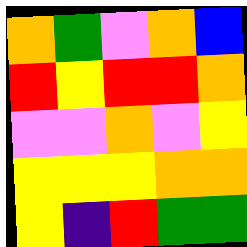[["orange", "green", "violet", "orange", "blue"], ["red", "yellow", "red", "red", "orange"], ["violet", "violet", "orange", "violet", "yellow"], ["yellow", "yellow", "yellow", "orange", "orange"], ["yellow", "indigo", "red", "green", "green"]]